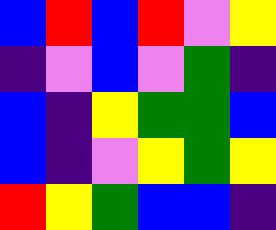[["blue", "red", "blue", "red", "violet", "yellow"], ["indigo", "violet", "blue", "violet", "green", "indigo"], ["blue", "indigo", "yellow", "green", "green", "blue"], ["blue", "indigo", "violet", "yellow", "green", "yellow"], ["red", "yellow", "green", "blue", "blue", "indigo"]]